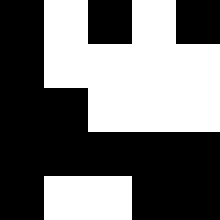[["black", "white", "black", "white", "black"], ["black", "white", "white", "white", "white"], ["black", "black", "white", "white", "white"], ["black", "black", "black", "black", "black"], ["black", "white", "white", "black", "black"]]